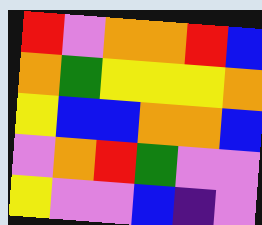[["red", "violet", "orange", "orange", "red", "blue"], ["orange", "green", "yellow", "yellow", "yellow", "orange"], ["yellow", "blue", "blue", "orange", "orange", "blue"], ["violet", "orange", "red", "green", "violet", "violet"], ["yellow", "violet", "violet", "blue", "indigo", "violet"]]